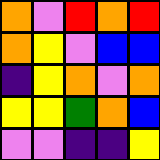[["orange", "violet", "red", "orange", "red"], ["orange", "yellow", "violet", "blue", "blue"], ["indigo", "yellow", "orange", "violet", "orange"], ["yellow", "yellow", "green", "orange", "blue"], ["violet", "violet", "indigo", "indigo", "yellow"]]